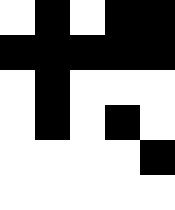[["white", "black", "white", "black", "black"], ["black", "black", "black", "black", "black"], ["white", "black", "white", "white", "white"], ["white", "black", "white", "black", "white"], ["white", "white", "white", "white", "black"], ["white", "white", "white", "white", "white"]]